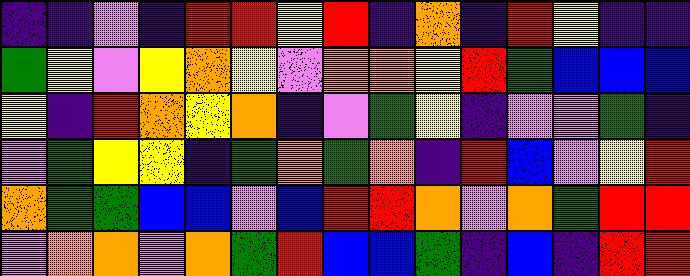[["indigo", "indigo", "violet", "indigo", "red", "red", "yellow", "red", "indigo", "orange", "indigo", "red", "yellow", "indigo", "indigo"], ["green", "yellow", "violet", "yellow", "orange", "yellow", "violet", "orange", "orange", "yellow", "red", "green", "blue", "blue", "blue"], ["yellow", "indigo", "red", "orange", "yellow", "orange", "indigo", "violet", "green", "yellow", "indigo", "violet", "violet", "green", "indigo"], ["violet", "green", "yellow", "yellow", "indigo", "green", "orange", "green", "orange", "indigo", "red", "blue", "violet", "yellow", "red"], ["orange", "green", "green", "blue", "blue", "violet", "blue", "red", "red", "orange", "violet", "orange", "green", "red", "red"], ["violet", "orange", "orange", "violet", "orange", "green", "red", "blue", "blue", "green", "indigo", "blue", "indigo", "red", "red"]]